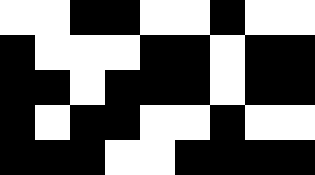[["white", "white", "black", "black", "white", "white", "black", "white", "white"], ["black", "white", "white", "white", "black", "black", "white", "black", "black"], ["black", "black", "white", "black", "black", "black", "white", "black", "black"], ["black", "white", "black", "black", "white", "white", "black", "white", "white"], ["black", "black", "black", "white", "white", "black", "black", "black", "black"]]